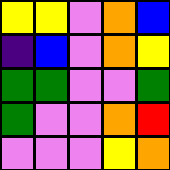[["yellow", "yellow", "violet", "orange", "blue"], ["indigo", "blue", "violet", "orange", "yellow"], ["green", "green", "violet", "violet", "green"], ["green", "violet", "violet", "orange", "red"], ["violet", "violet", "violet", "yellow", "orange"]]